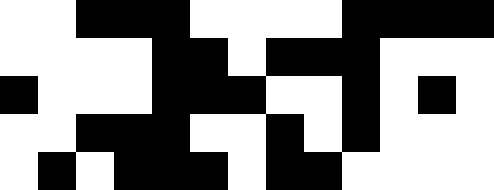[["white", "white", "black", "black", "black", "white", "white", "white", "white", "black", "black", "black", "black"], ["white", "white", "white", "white", "black", "black", "white", "black", "black", "black", "white", "white", "white"], ["black", "white", "white", "white", "black", "black", "black", "white", "white", "black", "white", "black", "white"], ["white", "white", "black", "black", "black", "white", "white", "black", "white", "black", "white", "white", "white"], ["white", "black", "white", "black", "black", "black", "white", "black", "black", "white", "white", "white", "white"]]